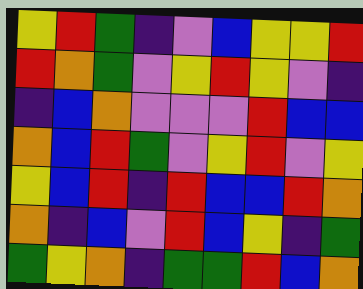[["yellow", "red", "green", "indigo", "violet", "blue", "yellow", "yellow", "red"], ["red", "orange", "green", "violet", "yellow", "red", "yellow", "violet", "indigo"], ["indigo", "blue", "orange", "violet", "violet", "violet", "red", "blue", "blue"], ["orange", "blue", "red", "green", "violet", "yellow", "red", "violet", "yellow"], ["yellow", "blue", "red", "indigo", "red", "blue", "blue", "red", "orange"], ["orange", "indigo", "blue", "violet", "red", "blue", "yellow", "indigo", "green"], ["green", "yellow", "orange", "indigo", "green", "green", "red", "blue", "orange"]]